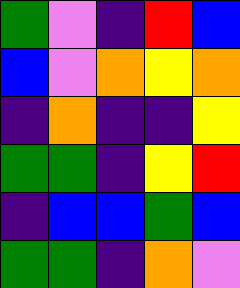[["green", "violet", "indigo", "red", "blue"], ["blue", "violet", "orange", "yellow", "orange"], ["indigo", "orange", "indigo", "indigo", "yellow"], ["green", "green", "indigo", "yellow", "red"], ["indigo", "blue", "blue", "green", "blue"], ["green", "green", "indigo", "orange", "violet"]]